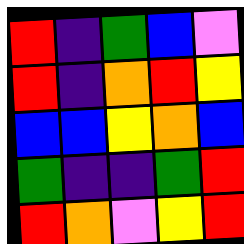[["red", "indigo", "green", "blue", "violet"], ["red", "indigo", "orange", "red", "yellow"], ["blue", "blue", "yellow", "orange", "blue"], ["green", "indigo", "indigo", "green", "red"], ["red", "orange", "violet", "yellow", "red"]]